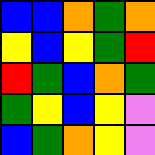[["blue", "blue", "orange", "green", "orange"], ["yellow", "blue", "yellow", "green", "red"], ["red", "green", "blue", "orange", "green"], ["green", "yellow", "blue", "yellow", "violet"], ["blue", "green", "orange", "yellow", "violet"]]